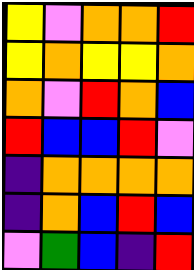[["yellow", "violet", "orange", "orange", "red"], ["yellow", "orange", "yellow", "yellow", "orange"], ["orange", "violet", "red", "orange", "blue"], ["red", "blue", "blue", "red", "violet"], ["indigo", "orange", "orange", "orange", "orange"], ["indigo", "orange", "blue", "red", "blue"], ["violet", "green", "blue", "indigo", "red"]]